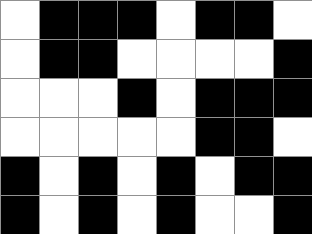[["white", "black", "black", "black", "white", "black", "black", "white"], ["white", "black", "black", "white", "white", "white", "white", "black"], ["white", "white", "white", "black", "white", "black", "black", "black"], ["white", "white", "white", "white", "white", "black", "black", "white"], ["black", "white", "black", "white", "black", "white", "black", "black"], ["black", "white", "black", "white", "black", "white", "white", "black"]]